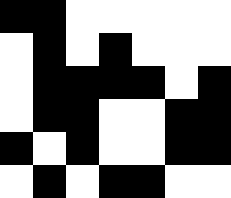[["black", "black", "white", "white", "white", "white", "white"], ["white", "black", "white", "black", "white", "white", "white"], ["white", "black", "black", "black", "black", "white", "black"], ["white", "black", "black", "white", "white", "black", "black"], ["black", "white", "black", "white", "white", "black", "black"], ["white", "black", "white", "black", "black", "white", "white"]]